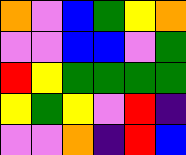[["orange", "violet", "blue", "green", "yellow", "orange"], ["violet", "violet", "blue", "blue", "violet", "green"], ["red", "yellow", "green", "green", "green", "green"], ["yellow", "green", "yellow", "violet", "red", "indigo"], ["violet", "violet", "orange", "indigo", "red", "blue"]]